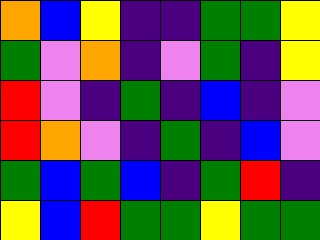[["orange", "blue", "yellow", "indigo", "indigo", "green", "green", "yellow"], ["green", "violet", "orange", "indigo", "violet", "green", "indigo", "yellow"], ["red", "violet", "indigo", "green", "indigo", "blue", "indigo", "violet"], ["red", "orange", "violet", "indigo", "green", "indigo", "blue", "violet"], ["green", "blue", "green", "blue", "indigo", "green", "red", "indigo"], ["yellow", "blue", "red", "green", "green", "yellow", "green", "green"]]